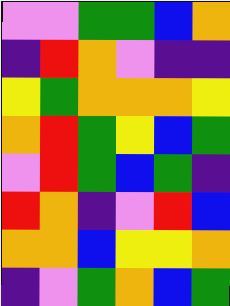[["violet", "violet", "green", "green", "blue", "orange"], ["indigo", "red", "orange", "violet", "indigo", "indigo"], ["yellow", "green", "orange", "orange", "orange", "yellow"], ["orange", "red", "green", "yellow", "blue", "green"], ["violet", "red", "green", "blue", "green", "indigo"], ["red", "orange", "indigo", "violet", "red", "blue"], ["orange", "orange", "blue", "yellow", "yellow", "orange"], ["indigo", "violet", "green", "orange", "blue", "green"]]